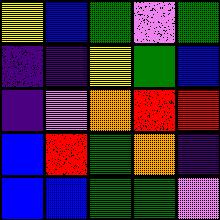[["yellow", "blue", "green", "violet", "green"], ["indigo", "indigo", "yellow", "green", "blue"], ["indigo", "violet", "orange", "red", "red"], ["blue", "red", "green", "orange", "indigo"], ["blue", "blue", "green", "green", "violet"]]